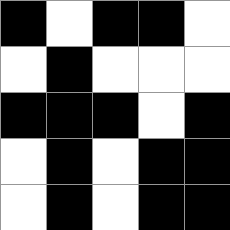[["black", "white", "black", "black", "white"], ["white", "black", "white", "white", "white"], ["black", "black", "black", "white", "black"], ["white", "black", "white", "black", "black"], ["white", "black", "white", "black", "black"]]